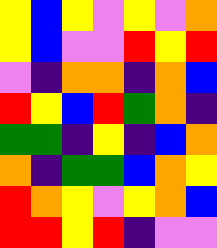[["yellow", "blue", "yellow", "violet", "yellow", "violet", "orange"], ["yellow", "blue", "violet", "violet", "red", "yellow", "red"], ["violet", "indigo", "orange", "orange", "indigo", "orange", "blue"], ["red", "yellow", "blue", "red", "green", "orange", "indigo"], ["green", "green", "indigo", "yellow", "indigo", "blue", "orange"], ["orange", "indigo", "green", "green", "blue", "orange", "yellow"], ["red", "orange", "yellow", "violet", "yellow", "orange", "blue"], ["red", "red", "yellow", "red", "indigo", "violet", "violet"]]